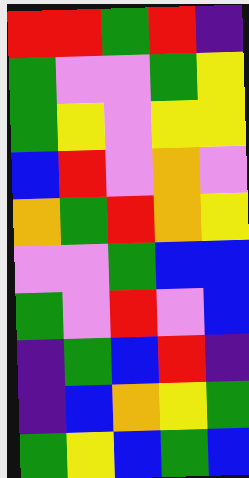[["red", "red", "green", "red", "indigo"], ["green", "violet", "violet", "green", "yellow"], ["green", "yellow", "violet", "yellow", "yellow"], ["blue", "red", "violet", "orange", "violet"], ["orange", "green", "red", "orange", "yellow"], ["violet", "violet", "green", "blue", "blue"], ["green", "violet", "red", "violet", "blue"], ["indigo", "green", "blue", "red", "indigo"], ["indigo", "blue", "orange", "yellow", "green"], ["green", "yellow", "blue", "green", "blue"]]